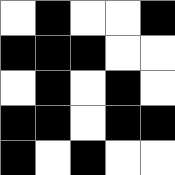[["white", "black", "white", "white", "black"], ["black", "black", "black", "white", "white"], ["white", "black", "white", "black", "white"], ["black", "black", "white", "black", "black"], ["black", "white", "black", "white", "white"]]